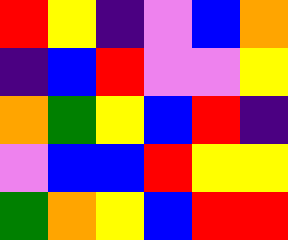[["red", "yellow", "indigo", "violet", "blue", "orange"], ["indigo", "blue", "red", "violet", "violet", "yellow"], ["orange", "green", "yellow", "blue", "red", "indigo"], ["violet", "blue", "blue", "red", "yellow", "yellow"], ["green", "orange", "yellow", "blue", "red", "red"]]